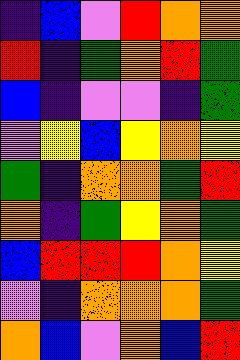[["indigo", "blue", "violet", "red", "orange", "orange"], ["red", "indigo", "green", "orange", "red", "green"], ["blue", "indigo", "violet", "violet", "indigo", "green"], ["violet", "yellow", "blue", "yellow", "orange", "yellow"], ["green", "indigo", "orange", "orange", "green", "red"], ["orange", "indigo", "green", "yellow", "orange", "green"], ["blue", "red", "red", "red", "orange", "yellow"], ["violet", "indigo", "orange", "orange", "orange", "green"], ["orange", "blue", "violet", "orange", "blue", "red"]]